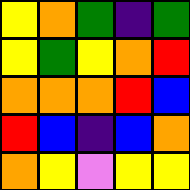[["yellow", "orange", "green", "indigo", "green"], ["yellow", "green", "yellow", "orange", "red"], ["orange", "orange", "orange", "red", "blue"], ["red", "blue", "indigo", "blue", "orange"], ["orange", "yellow", "violet", "yellow", "yellow"]]